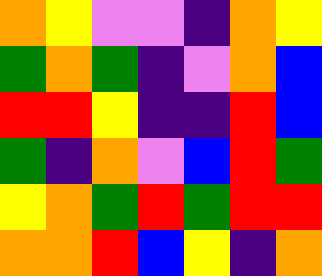[["orange", "yellow", "violet", "violet", "indigo", "orange", "yellow"], ["green", "orange", "green", "indigo", "violet", "orange", "blue"], ["red", "red", "yellow", "indigo", "indigo", "red", "blue"], ["green", "indigo", "orange", "violet", "blue", "red", "green"], ["yellow", "orange", "green", "red", "green", "red", "red"], ["orange", "orange", "red", "blue", "yellow", "indigo", "orange"]]